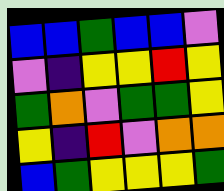[["blue", "blue", "green", "blue", "blue", "violet"], ["violet", "indigo", "yellow", "yellow", "red", "yellow"], ["green", "orange", "violet", "green", "green", "yellow"], ["yellow", "indigo", "red", "violet", "orange", "orange"], ["blue", "green", "yellow", "yellow", "yellow", "green"]]